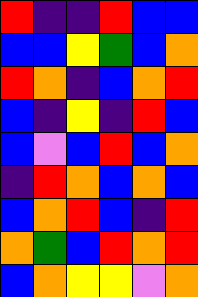[["red", "indigo", "indigo", "red", "blue", "blue"], ["blue", "blue", "yellow", "green", "blue", "orange"], ["red", "orange", "indigo", "blue", "orange", "red"], ["blue", "indigo", "yellow", "indigo", "red", "blue"], ["blue", "violet", "blue", "red", "blue", "orange"], ["indigo", "red", "orange", "blue", "orange", "blue"], ["blue", "orange", "red", "blue", "indigo", "red"], ["orange", "green", "blue", "red", "orange", "red"], ["blue", "orange", "yellow", "yellow", "violet", "orange"]]